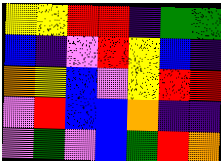[["yellow", "yellow", "red", "red", "indigo", "green", "green"], ["blue", "indigo", "violet", "red", "yellow", "blue", "indigo"], ["orange", "yellow", "blue", "violet", "yellow", "red", "red"], ["violet", "red", "blue", "blue", "orange", "indigo", "indigo"], ["violet", "green", "violet", "blue", "green", "red", "orange"]]